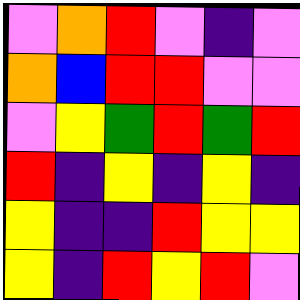[["violet", "orange", "red", "violet", "indigo", "violet"], ["orange", "blue", "red", "red", "violet", "violet"], ["violet", "yellow", "green", "red", "green", "red"], ["red", "indigo", "yellow", "indigo", "yellow", "indigo"], ["yellow", "indigo", "indigo", "red", "yellow", "yellow"], ["yellow", "indigo", "red", "yellow", "red", "violet"]]